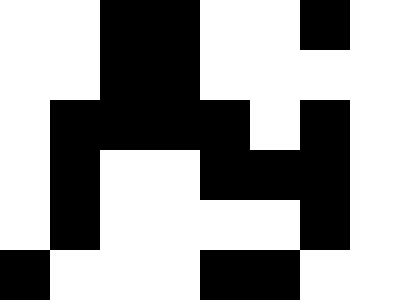[["white", "white", "black", "black", "white", "white", "black", "white"], ["white", "white", "black", "black", "white", "white", "white", "white"], ["white", "black", "black", "black", "black", "white", "black", "white"], ["white", "black", "white", "white", "black", "black", "black", "white"], ["white", "black", "white", "white", "white", "white", "black", "white"], ["black", "white", "white", "white", "black", "black", "white", "white"]]